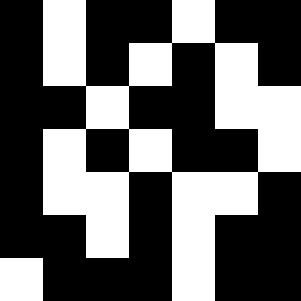[["black", "white", "black", "black", "white", "black", "black"], ["black", "white", "black", "white", "black", "white", "black"], ["black", "black", "white", "black", "black", "white", "white"], ["black", "white", "black", "white", "black", "black", "white"], ["black", "white", "white", "black", "white", "white", "black"], ["black", "black", "white", "black", "white", "black", "black"], ["white", "black", "black", "black", "white", "black", "black"]]